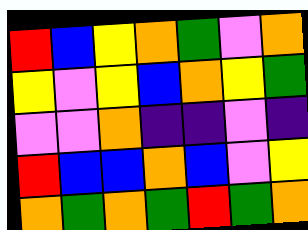[["red", "blue", "yellow", "orange", "green", "violet", "orange"], ["yellow", "violet", "yellow", "blue", "orange", "yellow", "green"], ["violet", "violet", "orange", "indigo", "indigo", "violet", "indigo"], ["red", "blue", "blue", "orange", "blue", "violet", "yellow"], ["orange", "green", "orange", "green", "red", "green", "orange"]]